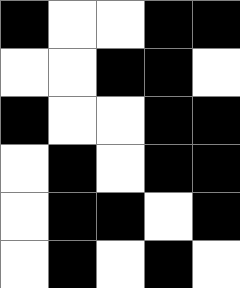[["black", "white", "white", "black", "black"], ["white", "white", "black", "black", "white"], ["black", "white", "white", "black", "black"], ["white", "black", "white", "black", "black"], ["white", "black", "black", "white", "black"], ["white", "black", "white", "black", "white"]]